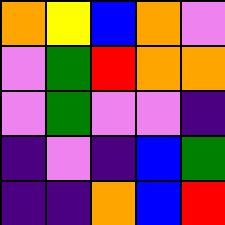[["orange", "yellow", "blue", "orange", "violet"], ["violet", "green", "red", "orange", "orange"], ["violet", "green", "violet", "violet", "indigo"], ["indigo", "violet", "indigo", "blue", "green"], ["indigo", "indigo", "orange", "blue", "red"]]